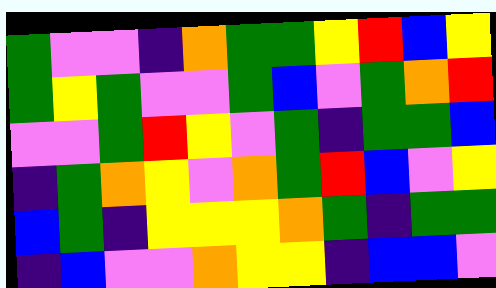[["green", "violet", "violet", "indigo", "orange", "green", "green", "yellow", "red", "blue", "yellow"], ["green", "yellow", "green", "violet", "violet", "green", "blue", "violet", "green", "orange", "red"], ["violet", "violet", "green", "red", "yellow", "violet", "green", "indigo", "green", "green", "blue"], ["indigo", "green", "orange", "yellow", "violet", "orange", "green", "red", "blue", "violet", "yellow"], ["blue", "green", "indigo", "yellow", "yellow", "yellow", "orange", "green", "indigo", "green", "green"], ["indigo", "blue", "violet", "violet", "orange", "yellow", "yellow", "indigo", "blue", "blue", "violet"]]